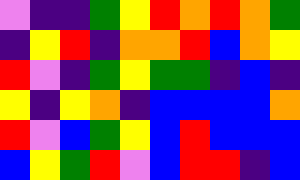[["violet", "indigo", "indigo", "green", "yellow", "red", "orange", "red", "orange", "green"], ["indigo", "yellow", "red", "indigo", "orange", "orange", "red", "blue", "orange", "yellow"], ["red", "violet", "indigo", "green", "yellow", "green", "green", "indigo", "blue", "indigo"], ["yellow", "indigo", "yellow", "orange", "indigo", "blue", "blue", "blue", "blue", "orange"], ["red", "violet", "blue", "green", "yellow", "blue", "red", "blue", "blue", "blue"], ["blue", "yellow", "green", "red", "violet", "blue", "red", "red", "indigo", "blue"]]